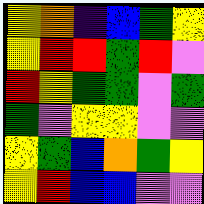[["yellow", "orange", "indigo", "blue", "green", "yellow"], ["yellow", "red", "red", "green", "red", "violet"], ["red", "yellow", "green", "green", "violet", "green"], ["green", "violet", "yellow", "yellow", "violet", "violet"], ["yellow", "green", "blue", "orange", "green", "yellow"], ["yellow", "red", "blue", "blue", "violet", "violet"]]